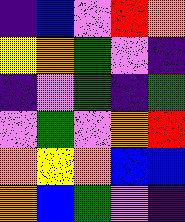[["indigo", "blue", "violet", "red", "orange"], ["yellow", "orange", "green", "violet", "indigo"], ["indigo", "violet", "green", "indigo", "green"], ["violet", "green", "violet", "orange", "red"], ["orange", "yellow", "orange", "blue", "blue"], ["orange", "blue", "green", "violet", "indigo"]]